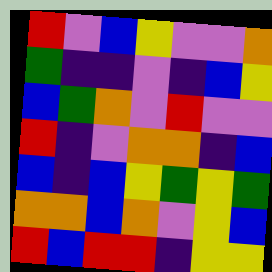[["red", "violet", "blue", "yellow", "violet", "violet", "orange"], ["green", "indigo", "indigo", "violet", "indigo", "blue", "yellow"], ["blue", "green", "orange", "violet", "red", "violet", "violet"], ["red", "indigo", "violet", "orange", "orange", "indigo", "blue"], ["blue", "indigo", "blue", "yellow", "green", "yellow", "green"], ["orange", "orange", "blue", "orange", "violet", "yellow", "blue"], ["red", "blue", "red", "red", "indigo", "yellow", "yellow"]]